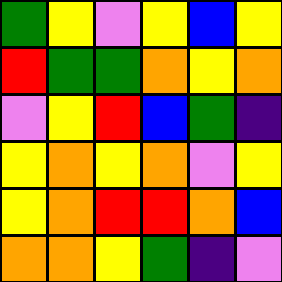[["green", "yellow", "violet", "yellow", "blue", "yellow"], ["red", "green", "green", "orange", "yellow", "orange"], ["violet", "yellow", "red", "blue", "green", "indigo"], ["yellow", "orange", "yellow", "orange", "violet", "yellow"], ["yellow", "orange", "red", "red", "orange", "blue"], ["orange", "orange", "yellow", "green", "indigo", "violet"]]